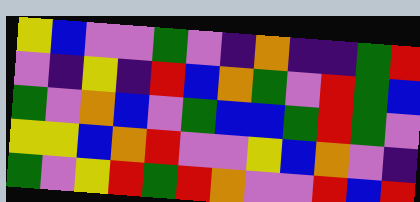[["yellow", "blue", "violet", "violet", "green", "violet", "indigo", "orange", "indigo", "indigo", "green", "red"], ["violet", "indigo", "yellow", "indigo", "red", "blue", "orange", "green", "violet", "red", "green", "blue"], ["green", "violet", "orange", "blue", "violet", "green", "blue", "blue", "green", "red", "green", "violet"], ["yellow", "yellow", "blue", "orange", "red", "violet", "violet", "yellow", "blue", "orange", "violet", "indigo"], ["green", "violet", "yellow", "red", "green", "red", "orange", "violet", "violet", "red", "blue", "red"]]